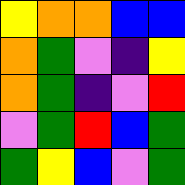[["yellow", "orange", "orange", "blue", "blue"], ["orange", "green", "violet", "indigo", "yellow"], ["orange", "green", "indigo", "violet", "red"], ["violet", "green", "red", "blue", "green"], ["green", "yellow", "blue", "violet", "green"]]